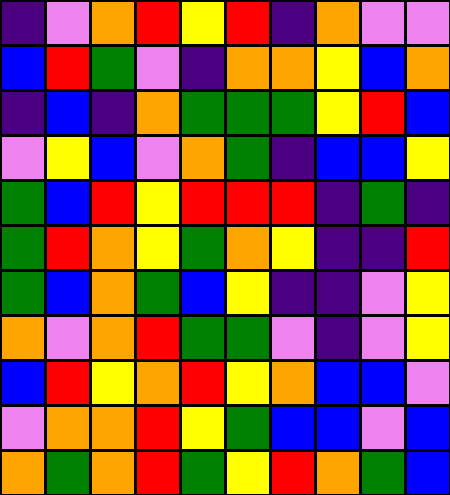[["indigo", "violet", "orange", "red", "yellow", "red", "indigo", "orange", "violet", "violet"], ["blue", "red", "green", "violet", "indigo", "orange", "orange", "yellow", "blue", "orange"], ["indigo", "blue", "indigo", "orange", "green", "green", "green", "yellow", "red", "blue"], ["violet", "yellow", "blue", "violet", "orange", "green", "indigo", "blue", "blue", "yellow"], ["green", "blue", "red", "yellow", "red", "red", "red", "indigo", "green", "indigo"], ["green", "red", "orange", "yellow", "green", "orange", "yellow", "indigo", "indigo", "red"], ["green", "blue", "orange", "green", "blue", "yellow", "indigo", "indigo", "violet", "yellow"], ["orange", "violet", "orange", "red", "green", "green", "violet", "indigo", "violet", "yellow"], ["blue", "red", "yellow", "orange", "red", "yellow", "orange", "blue", "blue", "violet"], ["violet", "orange", "orange", "red", "yellow", "green", "blue", "blue", "violet", "blue"], ["orange", "green", "orange", "red", "green", "yellow", "red", "orange", "green", "blue"]]